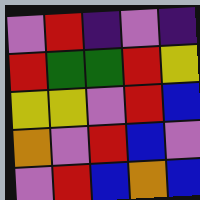[["violet", "red", "indigo", "violet", "indigo"], ["red", "green", "green", "red", "yellow"], ["yellow", "yellow", "violet", "red", "blue"], ["orange", "violet", "red", "blue", "violet"], ["violet", "red", "blue", "orange", "blue"]]